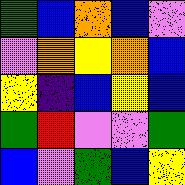[["green", "blue", "orange", "blue", "violet"], ["violet", "orange", "yellow", "orange", "blue"], ["yellow", "indigo", "blue", "yellow", "blue"], ["green", "red", "violet", "violet", "green"], ["blue", "violet", "green", "blue", "yellow"]]